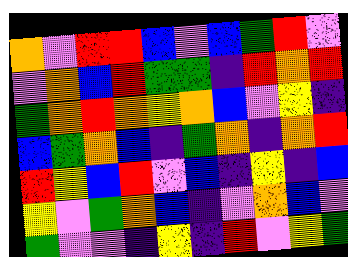[["orange", "violet", "red", "red", "blue", "violet", "blue", "green", "red", "violet"], ["violet", "orange", "blue", "red", "green", "green", "indigo", "red", "orange", "red"], ["green", "orange", "red", "orange", "yellow", "orange", "blue", "violet", "yellow", "indigo"], ["blue", "green", "orange", "blue", "indigo", "green", "orange", "indigo", "orange", "red"], ["red", "yellow", "blue", "red", "violet", "blue", "indigo", "yellow", "indigo", "blue"], ["yellow", "violet", "green", "orange", "blue", "indigo", "violet", "orange", "blue", "violet"], ["green", "violet", "violet", "indigo", "yellow", "indigo", "red", "violet", "yellow", "green"]]